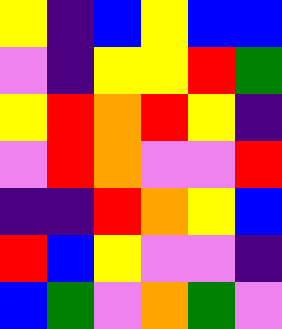[["yellow", "indigo", "blue", "yellow", "blue", "blue"], ["violet", "indigo", "yellow", "yellow", "red", "green"], ["yellow", "red", "orange", "red", "yellow", "indigo"], ["violet", "red", "orange", "violet", "violet", "red"], ["indigo", "indigo", "red", "orange", "yellow", "blue"], ["red", "blue", "yellow", "violet", "violet", "indigo"], ["blue", "green", "violet", "orange", "green", "violet"]]